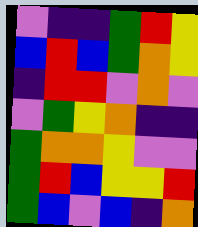[["violet", "indigo", "indigo", "green", "red", "yellow"], ["blue", "red", "blue", "green", "orange", "yellow"], ["indigo", "red", "red", "violet", "orange", "violet"], ["violet", "green", "yellow", "orange", "indigo", "indigo"], ["green", "orange", "orange", "yellow", "violet", "violet"], ["green", "red", "blue", "yellow", "yellow", "red"], ["green", "blue", "violet", "blue", "indigo", "orange"]]